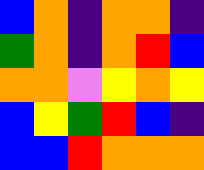[["blue", "orange", "indigo", "orange", "orange", "indigo"], ["green", "orange", "indigo", "orange", "red", "blue"], ["orange", "orange", "violet", "yellow", "orange", "yellow"], ["blue", "yellow", "green", "red", "blue", "indigo"], ["blue", "blue", "red", "orange", "orange", "orange"]]